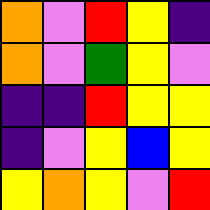[["orange", "violet", "red", "yellow", "indigo"], ["orange", "violet", "green", "yellow", "violet"], ["indigo", "indigo", "red", "yellow", "yellow"], ["indigo", "violet", "yellow", "blue", "yellow"], ["yellow", "orange", "yellow", "violet", "red"]]